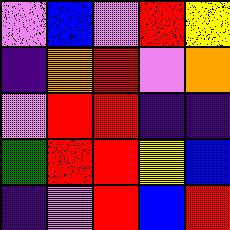[["violet", "blue", "violet", "red", "yellow"], ["indigo", "orange", "red", "violet", "orange"], ["violet", "red", "red", "indigo", "indigo"], ["green", "red", "red", "yellow", "blue"], ["indigo", "violet", "red", "blue", "red"]]